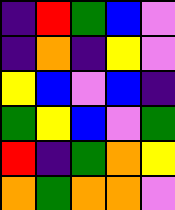[["indigo", "red", "green", "blue", "violet"], ["indigo", "orange", "indigo", "yellow", "violet"], ["yellow", "blue", "violet", "blue", "indigo"], ["green", "yellow", "blue", "violet", "green"], ["red", "indigo", "green", "orange", "yellow"], ["orange", "green", "orange", "orange", "violet"]]